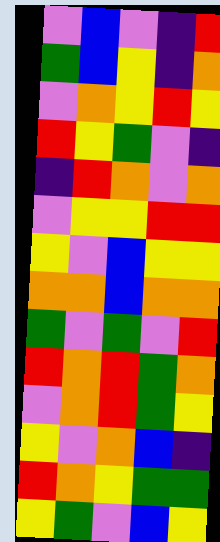[["violet", "blue", "violet", "indigo", "red"], ["green", "blue", "yellow", "indigo", "orange"], ["violet", "orange", "yellow", "red", "yellow"], ["red", "yellow", "green", "violet", "indigo"], ["indigo", "red", "orange", "violet", "orange"], ["violet", "yellow", "yellow", "red", "red"], ["yellow", "violet", "blue", "yellow", "yellow"], ["orange", "orange", "blue", "orange", "orange"], ["green", "violet", "green", "violet", "red"], ["red", "orange", "red", "green", "orange"], ["violet", "orange", "red", "green", "yellow"], ["yellow", "violet", "orange", "blue", "indigo"], ["red", "orange", "yellow", "green", "green"], ["yellow", "green", "violet", "blue", "yellow"]]